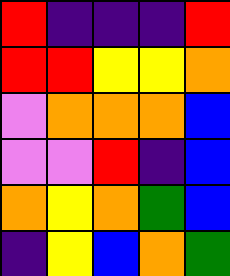[["red", "indigo", "indigo", "indigo", "red"], ["red", "red", "yellow", "yellow", "orange"], ["violet", "orange", "orange", "orange", "blue"], ["violet", "violet", "red", "indigo", "blue"], ["orange", "yellow", "orange", "green", "blue"], ["indigo", "yellow", "blue", "orange", "green"]]